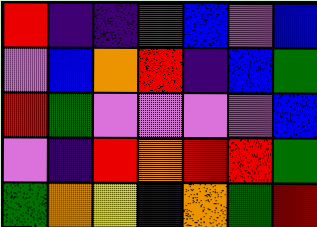[["red", "indigo", "indigo", "red", "blue", "violet", "blue"], ["violet", "blue", "orange", "red", "indigo", "blue", "green"], ["red", "green", "violet", "violet", "violet", "violet", "blue"], ["violet", "indigo", "red", "orange", "red", "red", "green"], ["green", "orange", "yellow", "blue", "orange", "green", "red"]]